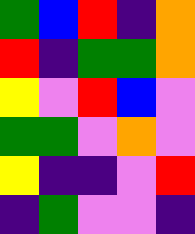[["green", "blue", "red", "indigo", "orange"], ["red", "indigo", "green", "green", "orange"], ["yellow", "violet", "red", "blue", "violet"], ["green", "green", "violet", "orange", "violet"], ["yellow", "indigo", "indigo", "violet", "red"], ["indigo", "green", "violet", "violet", "indigo"]]